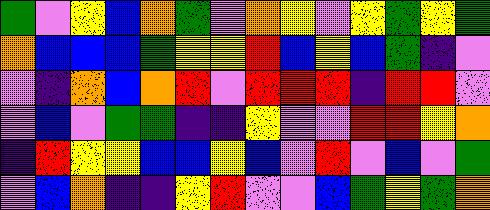[["green", "violet", "yellow", "blue", "orange", "green", "violet", "orange", "yellow", "violet", "yellow", "green", "yellow", "green"], ["orange", "blue", "blue", "blue", "green", "yellow", "yellow", "red", "blue", "yellow", "blue", "green", "indigo", "violet"], ["violet", "indigo", "orange", "blue", "orange", "red", "violet", "red", "red", "red", "indigo", "red", "red", "violet"], ["violet", "blue", "violet", "green", "green", "indigo", "indigo", "yellow", "violet", "violet", "red", "red", "yellow", "orange"], ["indigo", "red", "yellow", "yellow", "blue", "blue", "yellow", "blue", "violet", "red", "violet", "blue", "violet", "green"], ["violet", "blue", "orange", "indigo", "indigo", "yellow", "red", "violet", "violet", "blue", "green", "yellow", "green", "orange"]]